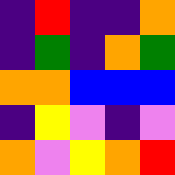[["indigo", "red", "indigo", "indigo", "orange"], ["indigo", "green", "indigo", "orange", "green"], ["orange", "orange", "blue", "blue", "blue"], ["indigo", "yellow", "violet", "indigo", "violet"], ["orange", "violet", "yellow", "orange", "red"]]